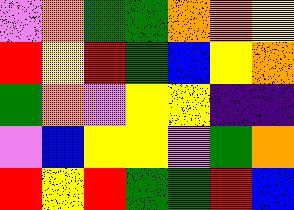[["violet", "orange", "green", "green", "orange", "orange", "yellow"], ["red", "yellow", "red", "green", "blue", "yellow", "orange"], ["green", "orange", "violet", "yellow", "yellow", "indigo", "indigo"], ["violet", "blue", "yellow", "yellow", "violet", "green", "orange"], ["red", "yellow", "red", "green", "green", "red", "blue"]]